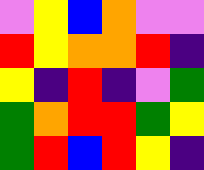[["violet", "yellow", "blue", "orange", "violet", "violet"], ["red", "yellow", "orange", "orange", "red", "indigo"], ["yellow", "indigo", "red", "indigo", "violet", "green"], ["green", "orange", "red", "red", "green", "yellow"], ["green", "red", "blue", "red", "yellow", "indigo"]]